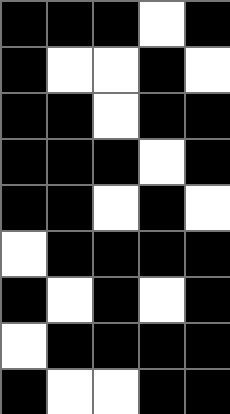[["black", "black", "black", "white", "black"], ["black", "white", "white", "black", "white"], ["black", "black", "white", "black", "black"], ["black", "black", "black", "white", "black"], ["black", "black", "white", "black", "white"], ["white", "black", "black", "black", "black"], ["black", "white", "black", "white", "black"], ["white", "black", "black", "black", "black"], ["black", "white", "white", "black", "black"]]